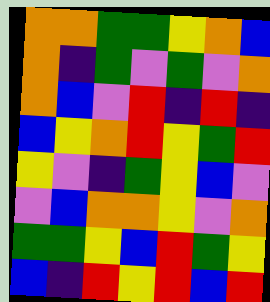[["orange", "orange", "green", "green", "yellow", "orange", "blue"], ["orange", "indigo", "green", "violet", "green", "violet", "orange"], ["orange", "blue", "violet", "red", "indigo", "red", "indigo"], ["blue", "yellow", "orange", "red", "yellow", "green", "red"], ["yellow", "violet", "indigo", "green", "yellow", "blue", "violet"], ["violet", "blue", "orange", "orange", "yellow", "violet", "orange"], ["green", "green", "yellow", "blue", "red", "green", "yellow"], ["blue", "indigo", "red", "yellow", "red", "blue", "red"]]